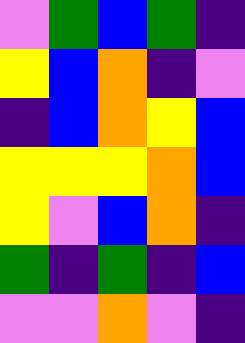[["violet", "green", "blue", "green", "indigo"], ["yellow", "blue", "orange", "indigo", "violet"], ["indigo", "blue", "orange", "yellow", "blue"], ["yellow", "yellow", "yellow", "orange", "blue"], ["yellow", "violet", "blue", "orange", "indigo"], ["green", "indigo", "green", "indigo", "blue"], ["violet", "violet", "orange", "violet", "indigo"]]